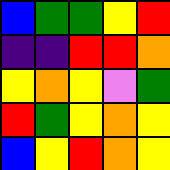[["blue", "green", "green", "yellow", "red"], ["indigo", "indigo", "red", "red", "orange"], ["yellow", "orange", "yellow", "violet", "green"], ["red", "green", "yellow", "orange", "yellow"], ["blue", "yellow", "red", "orange", "yellow"]]